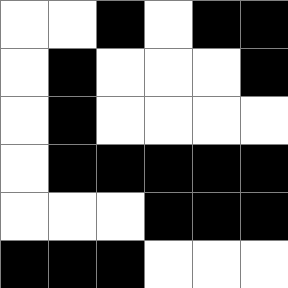[["white", "white", "black", "white", "black", "black"], ["white", "black", "white", "white", "white", "black"], ["white", "black", "white", "white", "white", "white"], ["white", "black", "black", "black", "black", "black"], ["white", "white", "white", "black", "black", "black"], ["black", "black", "black", "white", "white", "white"]]